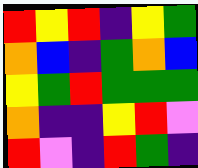[["red", "yellow", "red", "indigo", "yellow", "green"], ["orange", "blue", "indigo", "green", "orange", "blue"], ["yellow", "green", "red", "green", "green", "green"], ["orange", "indigo", "indigo", "yellow", "red", "violet"], ["red", "violet", "indigo", "red", "green", "indigo"]]